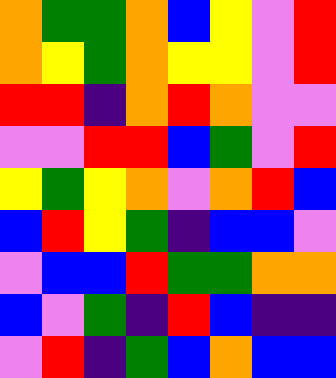[["orange", "green", "green", "orange", "blue", "yellow", "violet", "red"], ["orange", "yellow", "green", "orange", "yellow", "yellow", "violet", "red"], ["red", "red", "indigo", "orange", "red", "orange", "violet", "violet"], ["violet", "violet", "red", "red", "blue", "green", "violet", "red"], ["yellow", "green", "yellow", "orange", "violet", "orange", "red", "blue"], ["blue", "red", "yellow", "green", "indigo", "blue", "blue", "violet"], ["violet", "blue", "blue", "red", "green", "green", "orange", "orange"], ["blue", "violet", "green", "indigo", "red", "blue", "indigo", "indigo"], ["violet", "red", "indigo", "green", "blue", "orange", "blue", "blue"]]